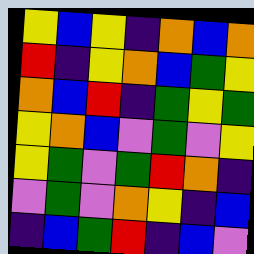[["yellow", "blue", "yellow", "indigo", "orange", "blue", "orange"], ["red", "indigo", "yellow", "orange", "blue", "green", "yellow"], ["orange", "blue", "red", "indigo", "green", "yellow", "green"], ["yellow", "orange", "blue", "violet", "green", "violet", "yellow"], ["yellow", "green", "violet", "green", "red", "orange", "indigo"], ["violet", "green", "violet", "orange", "yellow", "indigo", "blue"], ["indigo", "blue", "green", "red", "indigo", "blue", "violet"]]